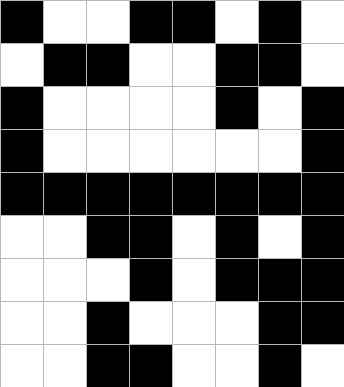[["black", "white", "white", "black", "black", "white", "black", "white"], ["white", "black", "black", "white", "white", "black", "black", "white"], ["black", "white", "white", "white", "white", "black", "white", "black"], ["black", "white", "white", "white", "white", "white", "white", "black"], ["black", "black", "black", "black", "black", "black", "black", "black"], ["white", "white", "black", "black", "white", "black", "white", "black"], ["white", "white", "white", "black", "white", "black", "black", "black"], ["white", "white", "black", "white", "white", "white", "black", "black"], ["white", "white", "black", "black", "white", "white", "black", "white"]]